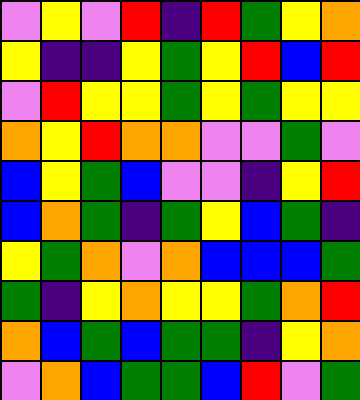[["violet", "yellow", "violet", "red", "indigo", "red", "green", "yellow", "orange"], ["yellow", "indigo", "indigo", "yellow", "green", "yellow", "red", "blue", "red"], ["violet", "red", "yellow", "yellow", "green", "yellow", "green", "yellow", "yellow"], ["orange", "yellow", "red", "orange", "orange", "violet", "violet", "green", "violet"], ["blue", "yellow", "green", "blue", "violet", "violet", "indigo", "yellow", "red"], ["blue", "orange", "green", "indigo", "green", "yellow", "blue", "green", "indigo"], ["yellow", "green", "orange", "violet", "orange", "blue", "blue", "blue", "green"], ["green", "indigo", "yellow", "orange", "yellow", "yellow", "green", "orange", "red"], ["orange", "blue", "green", "blue", "green", "green", "indigo", "yellow", "orange"], ["violet", "orange", "blue", "green", "green", "blue", "red", "violet", "green"]]